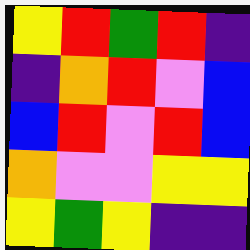[["yellow", "red", "green", "red", "indigo"], ["indigo", "orange", "red", "violet", "blue"], ["blue", "red", "violet", "red", "blue"], ["orange", "violet", "violet", "yellow", "yellow"], ["yellow", "green", "yellow", "indigo", "indigo"]]